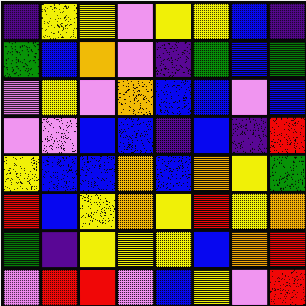[["indigo", "yellow", "yellow", "violet", "yellow", "yellow", "blue", "indigo"], ["green", "blue", "orange", "violet", "indigo", "green", "blue", "green"], ["violet", "yellow", "violet", "orange", "blue", "blue", "violet", "blue"], ["violet", "violet", "blue", "blue", "indigo", "blue", "indigo", "red"], ["yellow", "blue", "blue", "orange", "blue", "orange", "yellow", "green"], ["red", "blue", "yellow", "orange", "yellow", "red", "yellow", "orange"], ["green", "indigo", "yellow", "yellow", "yellow", "blue", "orange", "red"], ["violet", "red", "red", "violet", "blue", "yellow", "violet", "red"]]